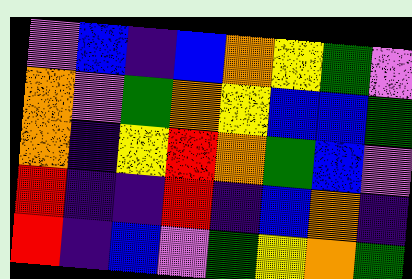[["violet", "blue", "indigo", "blue", "orange", "yellow", "green", "violet"], ["orange", "violet", "green", "orange", "yellow", "blue", "blue", "green"], ["orange", "indigo", "yellow", "red", "orange", "green", "blue", "violet"], ["red", "indigo", "indigo", "red", "indigo", "blue", "orange", "indigo"], ["red", "indigo", "blue", "violet", "green", "yellow", "orange", "green"]]